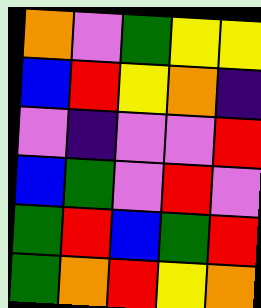[["orange", "violet", "green", "yellow", "yellow"], ["blue", "red", "yellow", "orange", "indigo"], ["violet", "indigo", "violet", "violet", "red"], ["blue", "green", "violet", "red", "violet"], ["green", "red", "blue", "green", "red"], ["green", "orange", "red", "yellow", "orange"]]